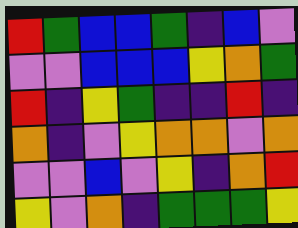[["red", "green", "blue", "blue", "green", "indigo", "blue", "violet"], ["violet", "violet", "blue", "blue", "blue", "yellow", "orange", "green"], ["red", "indigo", "yellow", "green", "indigo", "indigo", "red", "indigo"], ["orange", "indigo", "violet", "yellow", "orange", "orange", "violet", "orange"], ["violet", "violet", "blue", "violet", "yellow", "indigo", "orange", "red"], ["yellow", "violet", "orange", "indigo", "green", "green", "green", "yellow"]]